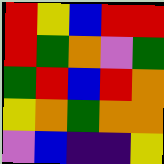[["red", "yellow", "blue", "red", "red"], ["red", "green", "orange", "violet", "green"], ["green", "red", "blue", "red", "orange"], ["yellow", "orange", "green", "orange", "orange"], ["violet", "blue", "indigo", "indigo", "yellow"]]